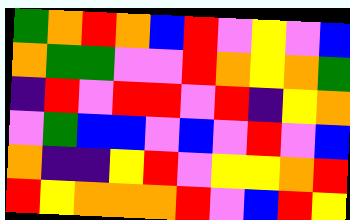[["green", "orange", "red", "orange", "blue", "red", "violet", "yellow", "violet", "blue"], ["orange", "green", "green", "violet", "violet", "red", "orange", "yellow", "orange", "green"], ["indigo", "red", "violet", "red", "red", "violet", "red", "indigo", "yellow", "orange"], ["violet", "green", "blue", "blue", "violet", "blue", "violet", "red", "violet", "blue"], ["orange", "indigo", "indigo", "yellow", "red", "violet", "yellow", "yellow", "orange", "red"], ["red", "yellow", "orange", "orange", "orange", "red", "violet", "blue", "red", "yellow"]]